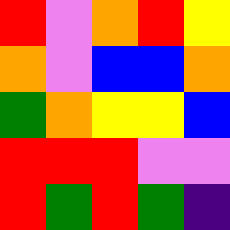[["red", "violet", "orange", "red", "yellow"], ["orange", "violet", "blue", "blue", "orange"], ["green", "orange", "yellow", "yellow", "blue"], ["red", "red", "red", "violet", "violet"], ["red", "green", "red", "green", "indigo"]]